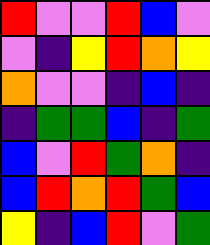[["red", "violet", "violet", "red", "blue", "violet"], ["violet", "indigo", "yellow", "red", "orange", "yellow"], ["orange", "violet", "violet", "indigo", "blue", "indigo"], ["indigo", "green", "green", "blue", "indigo", "green"], ["blue", "violet", "red", "green", "orange", "indigo"], ["blue", "red", "orange", "red", "green", "blue"], ["yellow", "indigo", "blue", "red", "violet", "green"]]